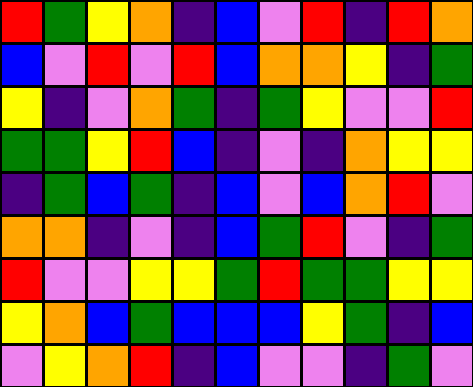[["red", "green", "yellow", "orange", "indigo", "blue", "violet", "red", "indigo", "red", "orange"], ["blue", "violet", "red", "violet", "red", "blue", "orange", "orange", "yellow", "indigo", "green"], ["yellow", "indigo", "violet", "orange", "green", "indigo", "green", "yellow", "violet", "violet", "red"], ["green", "green", "yellow", "red", "blue", "indigo", "violet", "indigo", "orange", "yellow", "yellow"], ["indigo", "green", "blue", "green", "indigo", "blue", "violet", "blue", "orange", "red", "violet"], ["orange", "orange", "indigo", "violet", "indigo", "blue", "green", "red", "violet", "indigo", "green"], ["red", "violet", "violet", "yellow", "yellow", "green", "red", "green", "green", "yellow", "yellow"], ["yellow", "orange", "blue", "green", "blue", "blue", "blue", "yellow", "green", "indigo", "blue"], ["violet", "yellow", "orange", "red", "indigo", "blue", "violet", "violet", "indigo", "green", "violet"]]